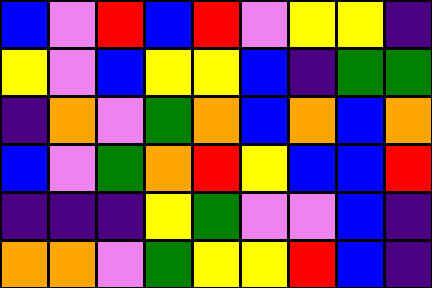[["blue", "violet", "red", "blue", "red", "violet", "yellow", "yellow", "indigo"], ["yellow", "violet", "blue", "yellow", "yellow", "blue", "indigo", "green", "green"], ["indigo", "orange", "violet", "green", "orange", "blue", "orange", "blue", "orange"], ["blue", "violet", "green", "orange", "red", "yellow", "blue", "blue", "red"], ["indigo", "indigo", "indigo", "yellow", "green", "violet", "violet", "blue", "indigo"], ["orange", "orange", "violet", "green", "yellow", "yellow", "red", "blue", "indigo"]]